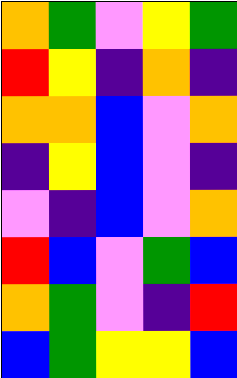[["orange", "green", "violet", "yellow", "green"], ["red", "yellow", "indigo", "orange", "indigo"], ["orange", "orange", "blue", "violet", "orange"], ["indigo", "yellow", "blue", "violet", "indigo"], ["violet", "indigo", "blue", "violet", "orange"], ["red", "blue", "violet", "green", "blue"], ["orange", "green", "violet", "indigo", "red"], ["blue", "green", "yellow", "yellow", "blue"]]